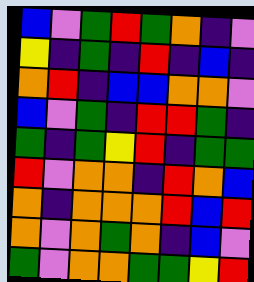[["blue", "violet", "green", "red", "green", "orange", "indigo", "violet"], ["yellow", "indigo", "green", "indigo", "red", "indigo", "blue", "indigo"], ["orange", "red", "indigo", "blue", "blue", "orange", "orange", "violet"], ["blue", "violet", "green", "indigo", "red", "red", "green", "indigo"], ["green", "indigo", "green", "yellow", "red", "indigo", "green", "green"], ["red", "violet", "orange", "orange", "indigo", "red", "orange", "blue"], ["orange", "indigo", "orange", "orange", "orange", "red", "blue", "red"], ["orange", "violet", "orange", "green", "orange", "indigo", "blue", "violet"], ["green", "violet", "orange", "orange", "green", "green", "yellow", "red"]]